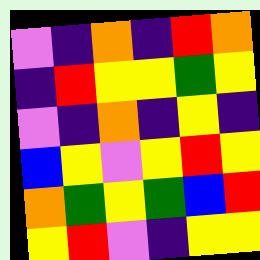[["violet", "indigo", "orange", "indigo", "red", "orange"], ["indigo", "red", "yellow", "yellow", "green", "yellow"], ["violet", "indigo", "orange", "indigo", "yellow", "indigo"], ["blue", "yellow", "violet", "yellow", "red", "yellow"], ["orange", "green", "yellow", "green", "blue", "red"], ["yellow", "red", "violet", "indigo", "yellow", "yellow"]]